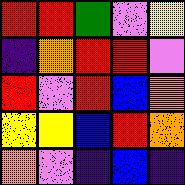[["red", "red", "green", "violet", "yellow"], ["indigo", "orange", "red", "red", "violet"], ["red", "violet", "red", "blue", "orange"], ["yellow", "yellow", "blue", "red", "orange"], ["orange", "violet", "indigo", "blue", "indigo"]]